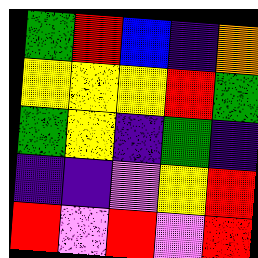[["green", "red", "blue", "indigo", "orange"], ["yellow", "yellow", "yellow", "red", "green"], ["green", "yellow", "indigo", "green", "indigo"], ["indigo", "indigo", "violet", "yellow", "red"], ["red", "violet", "red", "violet", "red"]]